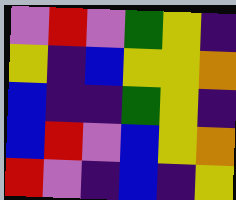[["violet", "red", "violet", "green", "yellow", "indigo"], ["yellow", "indigo", "blue", "yellow", "yellow", "orange"], ["blue", "indigo", "indigo", "green", "yellow", "indigo"], ["blue", "red", "violet", "blue", "yellow", "orange"], ["red", "violet", "indigo", "blue", "indigo", "yellow"]]